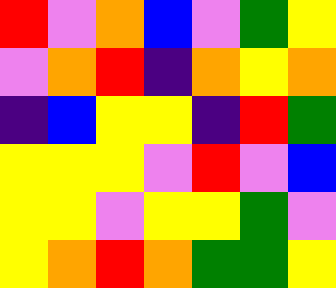[["red", "violet", "orange", "blue", "violet", "green", "yellow"], ["violet", "orange", "red", "indigo", "orange", "yellow", "orange"], ["indigo", "blue", "yellow", "yellow", "indigo", "red", "green"], ["yellow", "yellow", "yellow", "violet", "red", "violet", "blue"], ["yellow", "yellow", "violet", "yellow", "yellow", "green", "violet"], ["yellow", "orange", "red", "orange", "green", "green", "yellow"]]